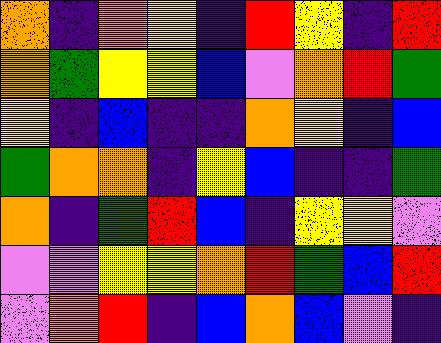[["orange", "indigo", "orange", "yellow", "indigo", "red", "yellow", "indigo", "red"], ["orange", "green", "yellow", "yellow", "blue", "violet", "orange", "red", "green"], ["yellow", "indigo", "blue", "indigo", "indigo", "orange", "yellow", "indigo", "blue"], ["green", "orange", "orange", "indigo", "yellow", "blue", "indigo", "indigo", "green"], ["orange", "indigo", "green", "red", "blue", "indigo", "yellow", "yellow", "violet"], ["violet", "violet", "yellow", "yellow", "orange", "red", "green", "blue", "red"], ["violet", "orange", "red", "indigo", "blue", "orange", "blue", "violet", "indigo"]]